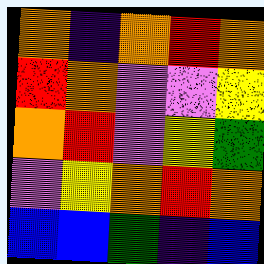[["orange", "indigo", "orange", "red", "orange"], ["red", "orange", "violet", "violet", "yellow"], ["orange", "red", "violet", "yellow", "green"], ["violet", "yellow", "orange", "red", "orange"], ["blue", "blue", "green", "indigo", "blue"]]